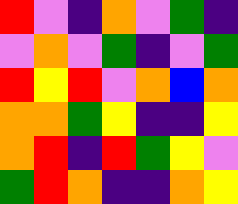[["red", "violet", "indigo", "orange", "violet", "green", "indigo"], ["violet", "orange", "violet", "green", "indigo", "violet", "green"], ["red", "yellow", "red", "violet", "orange", "blue", "orange"], ["orange", "orange", "green", "yellow", "indigo", "indigo", "yellow"], ["orange", "red", "indigo", "red", "green", "yellow", "violet"], ["green", "red", "orange", "indigo", "indigo", "orange", "yellow"]]